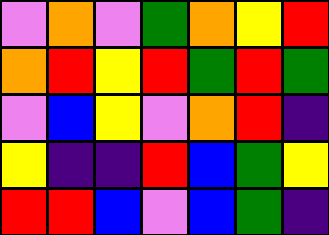[["violet", "orange", "violet", "green", "orange", "yellow", "red"], ["orange", "red", "yellow", "red", "green", "red", "green"], ["violet", "blue", "yellow", "violet", "orange", "red", "indigo"], ["yellow", "indigo", "indigo", "red", "blue", "green", "yellow"], ["red", "red", "blue", "violet", "blue", "green", "indigo"]]